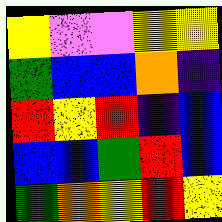[["yellow", "violet", "violet", "yellow", "yellow"], ["green", "blue", "blue", "orange", "indigo"], ["red", "yellow", "red", "indigo", "blue"], ["blue", "blue", "green", "red", "blue"], ["green", "orange", "yellow", "red", "yellow"]]